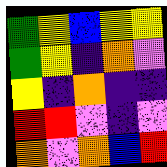[["green", "yellow", "blue", "yellow", "yellow"], ["green", "yellow", "indigo", "orange", "violet"], ["yellow", "indigo", "orange", "indigo", "indigo"], ["red", "red", "violet", "indigo", "violet"], ["orange", "violet", "orange", "blue", "red"]]